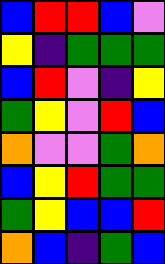[["blue", "red", "red", "blue", "violet"], ["yellow", "indigo", "green", "green", "green"], ["blue", "red", "violet", "indigo", "yellow"], ["green", "yellow", "violet", "red", "blue"], ["orange", "violet", "violet", "green", "orange"], ["blue", "yellow", "red", "green", "green"], ["green", "yellow", "blue", "blue", "red"], ["orange", "blue", "indigo", "green", "blue"]]